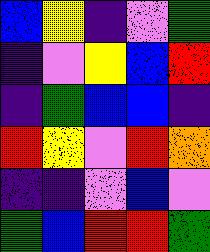[["blue", "yellow", "indigo", "violet", "green"], ["indigo", "violet", "yellow", "blue", "red"], ["indigo", "green", "blue", "blue", "indigo"], ["red", "yellow", "violet", "red", "orange"], ["indigo", "indigo", "violet", "blue", "violet"], ["green", "blue", "red", "red", "green"]]